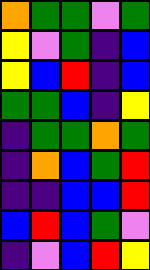[["orange", "green", "green", "violet", "green"], ["yellow", "violet", "green", "indigo", "blue"], ["yellow", "blue", "red", "indigo", "blue"], ["green", "green", "blue", "indigo", "yellow"], ["indigo", "green", "green", "orange", "green"], ["indigo", "orange", "blue", "green", "red"], ["indigo", "indigo", "blue", "blue", "red"], ["blue", "red", "blue", "green", "violet"], ["indigo", "violet", "blue", "red", "yellow"]]